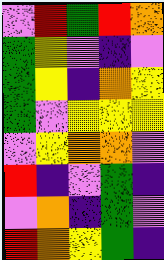[["violet", "red", "green", "red", "orange"], ["green", "yellow", "violet", "indigo", "violet"], ["green", "yellow", "indigo", "orange", "yellow"], ["green", "violet", "yellow", "yellow", "yellow"], ["violet", "yellow", "orange", "orange", "violet"], ["red", "indigo", "violet", "green", "indigo"], ["violet", "orange", "indigo", "green", "violet"], ["red", "orange", "yellow", "green", "indigo"]]